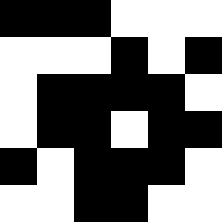[["black", "black", "black", "white", "white", "white"], ["white", "white", "white", "black", "white", "black"], ["white", "black", "black", "black", "black", "white"], ["white", "black", "black", "white", "black", "black"], ["black", "white", "black", "black", "black", "white"], ["white", "white", "black", "black", "white", "white"]]